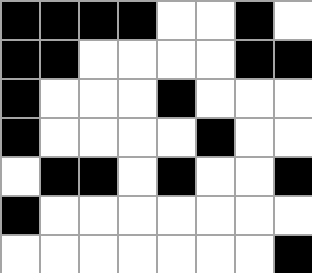[["black", "black", "black", "black", "white", "white", "black", "white"], ["black", "black", "white", "white", "white", "white", "black", "black"], ["black", "white", "white", "white", "black", "white", "white", "white"], ["black", "white", "white", "white", "white", "black", "white", "white"], ["white", "black", "black", "white", "black", "white", "white", "black"], ["black", "white", "white", "white", "white", "white", "white", "white"], ["white", "white", "white", "white", "white", "white", "white", "black"]]